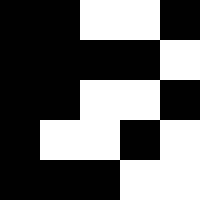[["black", "black", "white", "white", "black"], ["black", "black", "black", "black", "white"], ["black", "black", "white", "white", "black"], ["black", "white", "white", "black", "white"], ["black", "black", "black", "white", "white"]]